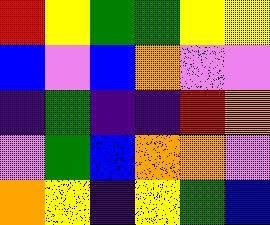[["red", "yellow", "green", "green", "yellow", "yellow"], ["blue", "violet", "blue", "orange", "violet", "violet"], ["indigo", "green", "indigo", "indigo", "red", "orange"], ["violet", "green", "blue", "orange", "orange", "violet"], ["orange", "yellow", "indigo", "yellow", "green", "blue"]]